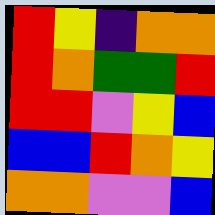[["red", "yellow", "indigo", "orange", "orange"], ["red", "orange", "green", "green", "red"], ["red", "red", "violet", "yellow", "blue"], ["blue", "blue", "red", "orange", "yellow"], ["orange", "orange", "violet", "violet", "blue"]]